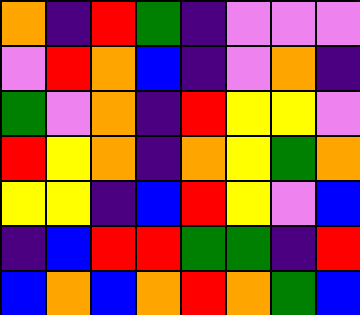[["orange", "indigo", "red", "green", "indigo", "violet", "violet", "violet"], ["violet", "red", "orange", "blue", "indigo", "violet", "orange", "indigo"], ["green", "violet", "orange", "indigo", "red", "yellow", "yellow", "violet"], ["red", "yellow", "orange", "indigo", "orange", "yellow", "green", "orange"], ["yellow", "yellow", "indigo", "blue", "red", "yellow", "violet", "blue"], ["indigo", "blue", "red", "red", "green", "green", "indigo", "red"], ["blue", "orange", "blue", "orange", "red", "orange", "green", "blue"]]